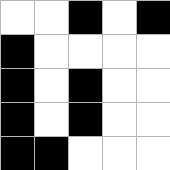[["white", "white", "black", "white", "black"], ["black", "white", "white", "white", "white"], ["black", "white", "black", "white", "white"], ["black", "white", "black", "white", "white"], ["black", "black", "white", "white", "white"]]